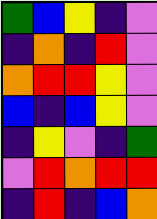[["green", "blue", "yellow", "indigo", "violet"], ["indigo", "orange", "indigo", "red", "violet"], ["orange", "red", "red", "yellow", "violet"], ["blue", "indigo", "blue", "yellow", "violet"], ["indigo", "yellow", "violet", "indigo", "green"], ["violet", "red", "orange", "red", "red"], ["indigo", "red", "indigo", "blue", "orange"]]